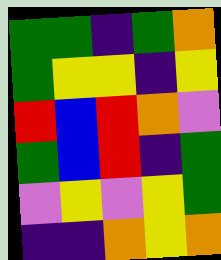[["green", "green", "indigo", "green", "orange"], ["green", "yellow", "yellow", "indigo", "yellow"], ["red", "blue", "red", "orange", "violet"], ["green", "blue", "red", "indigo", "green"], ["violet", "yellow", "violet", "yellow", "green"], ["indigo", "indigo", "orange", "yellow", "orange"]]